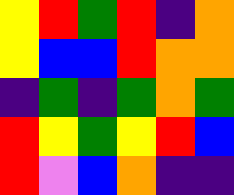[["yellow", "red", "green", "red", "indigo", "orange"], ["yellow", "blue", "blue", "red", "orange", "orange"], ["indigo", "green", "indigo", "green", "orange", "green"], ["red", "yellow", "green", "yellow", "red", "blue"], ["red", "violet", "blue", "orange", "indigo", "indigo"]]